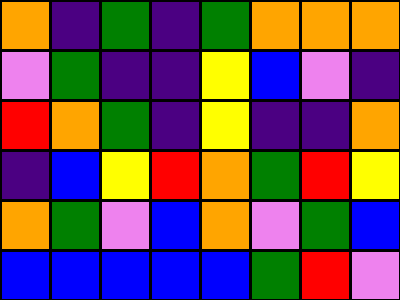[["orange", "indigo", "green", "indigo", "green", "orange", "orange", "orange"], ["violet", "green", "indigo", "indigo", "yellow", "blue", "violet", "indigo"], ["red", "orange", "green", "indigo", "yellow", "indigo", "indigo", "orange"], ["indigo", "blue", "yellow", "red", "orange", "green", "red", "yellow"], ["orange", "green", "violet", "blue", "orange", "violet", "green", "blue"], ["blue", "blue", "blue", "blue", "blue", "green", "red", "violet"]]